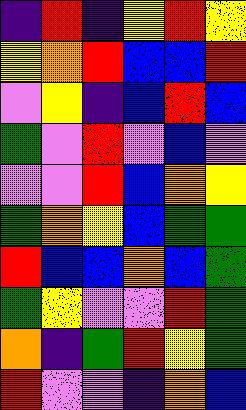[["indigo", "red", "indigo", "yellow", "red", "yellow"], ["yellow", "orange", "red", "blue", "blue", "red"], ["violet", "yellow", "indigo", "blue", "red", "blue"], ["green", "violet", "red", "violet", "blue", "violet"], ["violet", "violet", "red", "blue", "orange", "yellow"], ["green", "orange", "yellow", "blue", "green", "green"], ["red", "blue", "blue", "orange", "blue", "green"], ["green", "yellow", "violet", "violet", "red", "green"], ["orange", "indigo", "green", "red", "yellow", "green"], ["red", "violet", "violet", "indigo", "orange", "blue"]]